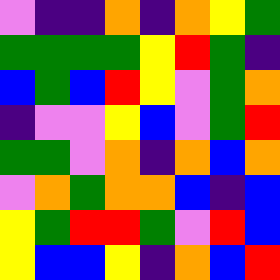[["violet", "indigo", "indigo", "orange", "indigo", "orange", "yellow", "green"], ["green", "green", "green", "green", "yellow", "red", "green", "indigo"], ["blue", "green", "blue", "red", "yellow", "violet", "green", "orange"], ["indigo", "violet", "violet", "yellow", "blue", "violet", "green", "red"], ["green", "green", "violet", "orange", "indigo", "orange", "blue", "orange"], ["violet", "orange", "green", "orange", "orange", "blue", "indigo", "blue"], ["yellow", "green", "red", "red", "green", "violet", "red", "blue"], ["yellow", "blue", "blue", "yellow", "indigo", "orange", "blue", "red"]]